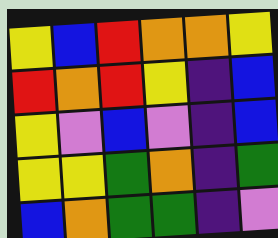[["yellow", "blue", "red", "orange", "orange", "yellow"], ["red", "orange", "red", "yellow", "indigo", "blue"], ["yellow", "violet", "blue", "violet", "indigo", "blue"], ["yellow", "yellow", "green", "orange", "indigo", "green"], ["blue", "orange", "green", "green", "indigo", "violet"]]